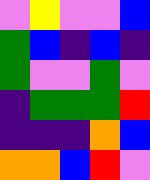[["violet", "yellow", "violet", "violet", "blue"], ["green", "blue", "indigo", "blue", "indigo"], ["green", "violet", "violet", "green", "violet"], ["indigo", "green", "green", "green", "red"], ["indigo", "indigo", "indigo", "orange", "blue"], ["orange", "orange", "blue", "red", "violet"]]